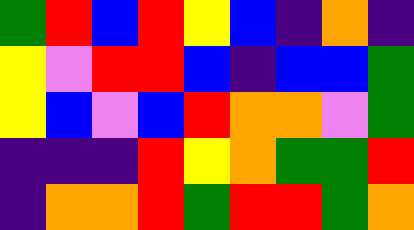[["green", "red", "blue", "red", "yellow", "blue", "indigo", "orange", "indigo"], ["yellow", "violet", "red", "red", "blue", "indigo", "blue", "blue", "green"], ["yellow", "blue", "violet", "blue", "red", "orange", "orange", "violet", "green"], ["indigo", "indigo", "indigo", "red", "yellow", "orange", "green", "green", "red"], ["indigo", "orange", "orange", "red", "green", "red", "red", "green", "orange"]]